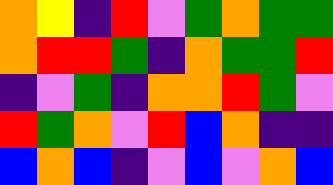[["orange", "yellow", "indigo", "red", "violet", "green", "orange", "green", "green"], ["orange", "red", "red", "green", "indigo", "orange", "green", "green", "red"], ["indigo", "violet", "green", "indigo", "orange", "orange", "red", "green", "violet"], ["red", "green", "orange", "violet", "red", "blue", "orange", "indigo", "indigo"], ["blue", "orange", "blue", "indigo", "violet", "blue", "violet", "orange", "blue"]]